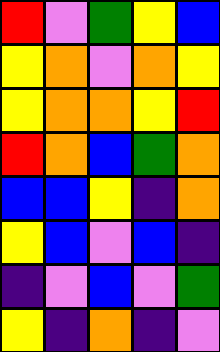[["red", "violet", "green", "yellow", "blue"], ["yellow", "orange", "violet", "orange", "yellow"], ["yellow", "orange", "orange", "yellow", "red"], ["red", "orange", "blue", "green", "orange"], ["blue", "blue", "yellow", "indigo", "orange"], ["yellow", "blue", "violet", "blue", "indigo"], ["indigo", "violet", "blue", "violet", "green"], ["yellow", "indigo", "orange", "indigo", "violet"]]